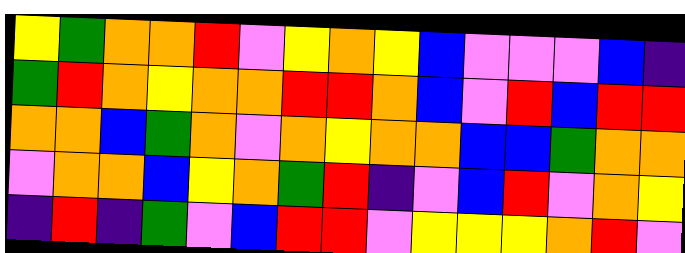[["yellow", "green", "orange", "orange", "red", "violet", "yellow", "orange", "yellow", "blue", "violet", "violet", "violet", "blue", "indigo"], ["green", "red", "orange", "yellow", "orange", "orange", "red", "red", "orange", "blue", "violet", "red", "blue", "red", "red"], ["orange", "orange", "blue", "green", "orange", "violet", "orange", "yellow", "orange", "orange", "blue", "blue", "green", "orange", "orange"], ["violet", "orange", "orange", "blue", "yellow", "orange", "green", "red", "indigo", "violet", "blue", "red", "violet", "orange", "yellow"], ["indigo", "red", "indigo", "green", "violet", "blue", "red", "red", "violet", "yellow", "yellow", "yellow", "orange", "red", "violet"]]